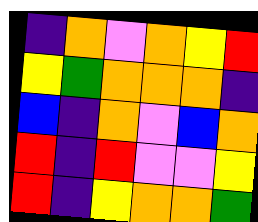[["indigo", "orange", "violet", "orange", "yellow", "red"], ["yellow", "green", "orange", "orange", "orange", "indigo"], ["blue", "indigo", "orange", "violet", "blue", "orange"], ["red", "indigo", "red", "violet", "violet", "yellow"], ["red", "indigo", "yellow", "orange", "orange", "green"]]